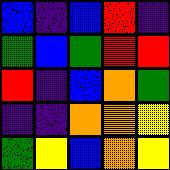[["blue", "indigo", "blue", "red", "indigo"], ["green", "blue", "green", "red", "red"], ["red", "indigo", "blue", "orange", "green"], ["indigo", "indigo", "orange", "orange", "yellow"], ["green", "yellow", "blue", "orange", "yellow"]]